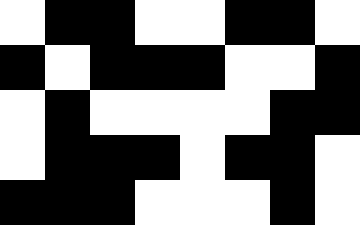[["white", "black", "black", "white", "white", "black", "black", "white"], ["black", "white", "black", "black", "black", "white", "white", "black"], ["white", "black", "white", "white", "white", "white", "black", "black"], ["white", "black", "black", "black", "white", "black", "black", "white"], ["black", "black", "black", "white", "white", "white", "black", "white"]]